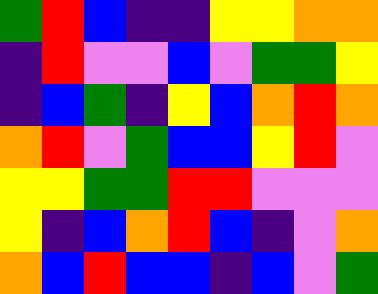[["green", "red", "blue", "indigo", "indigo", "yellow", "yellow", "orange", "orange"], ["indigo", "red", "violet", "violet", "blue", "violet", "green", "green", "yellow"], ["indigo", "blue", "green", "indigo", "yellow", "blue", "orange", "red", "orange"], ["orange", "red", "violet", "green", "blue", "blue", "yellow", "red", "violet"], ["yellow", "yellow", "green", "green", "red", "red", "violet", "violet", "violet"], ["yellow", "indigo", "blue", "orange", "red", "blue", "indigo", "violet", "orange"], ["orange", "blue", "red", "blue", "blue", "indigo", "blue", "violet", "green"]]